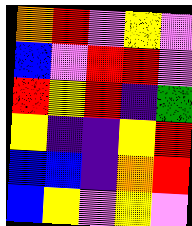[["orange", "red", "violet", "yellow", "violet"], ["blue", "violet", "red", "red", "violet"], ["red", "yellow", "red", "indigo", "green"], ["yellow", "indigo", "indigo", "yellow", "red"], ["blue", "blue", "indigo", "orange", "red"], ["blue", "yellow", "violet", "yellow", "violet"]]